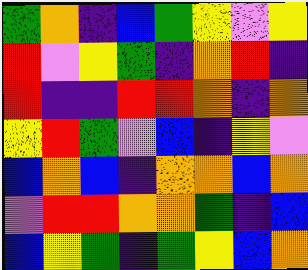[["green", "orange", "indigo", "blue", "green", "yellow", "violet", "yellow"], ["red", "violet", "yellow", "green", "indigo", "orange", "red", "indigo"], ["red", "indigo", "indigo", "red", "red", "orange", "indigo", "orange"], ["yellow", "red", "green", "violet", "blue", "indigo", "yellow", "violet"], ["blue", "orange", "blue", "indigo", "orange", "orange", "blue", "orange"], ["violet", "red", "red", "orange", "orange", "green", "indigo", "blue"], ["blue", "yellow", "green", "indigo", "green", "yellow", "blue", "orange"]]